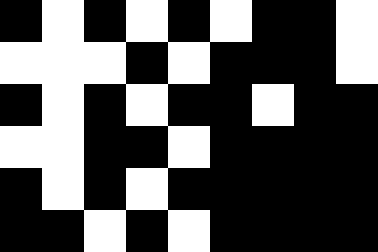[["black", "white", "black", "white", "black", "white", "black", "black", "white"], ["white", "white", "white", "black", "white", "black", "black", "black", "white"], ["black", "white", "black", "white", "black", "black", "white", "black", "black"], ["white", "white", "black", "black", "white", "black", "black", "black", "black"], ["black", "white", "black", "white", "black", "black", "black", "black", "black"], ["black", "black", "white", "black", "white", "black", "black", "black", "black"]]